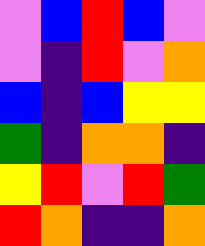[["violet", "blue", "red", "blue", "violet"], ["violet", "indigo", "red", "violet", "orange"], ["blue", "indigo", "blue", "yellow", "yellow"], ["green", "indigo", "orange", "orange", "indigo"], ["yellow", "red", "violet", "red", "green"], ["red", "orange", "indigo", "indigo", "orange"]]